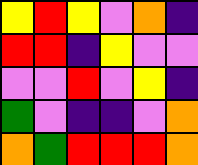[["yellow", "red", "yellow", "violet", "orange", "indigo"], ["red", "red", "indigo", "yellow", "violet", "violet"], ["violet", "violet", "red", "violet", "yellow", "indigo"], ["green", "violet", "indigo", "indigo", "violet", "orange"], ["orange", "green", "red", "red", "red", "orange"]]